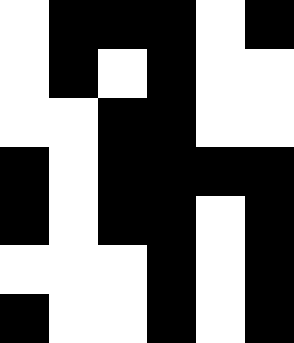[["white", "black", "black", "black", "white", "black"], ["white", "black", "white", "black", "white", "white"], ["white", "white", "black", "black", "white", "white"], ["black", "white", "black", "black", "black", "black"], ["black", "white", "black", "black", "white", "black"], ["white", "white", "white", "black", "white", "black"], ["black", "white", "white", "black", "white", "black"]]